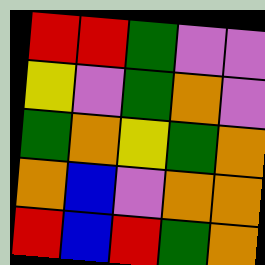[["red", "red", "green", "violet", "violet"], ["yellow", "violet", "green", "orange", "violet"], ["green", "orange", "yellow", "green", "orange"], ["orange", "blue", "violet", "orange", "orange"], ["red", "blue", "red", "green", "orange"]]